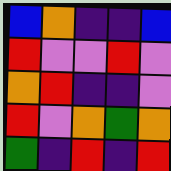[["blue", "orange", "indigo", "indigo", "blue"], ["red", "violet", "violet", "red", "violet"], ["orange", "red", "indigo", "indigo", "violet"], ["red", "violet", "orange", "green", "orange"], ["green", "indigo", "red", "indigo", "red"]]